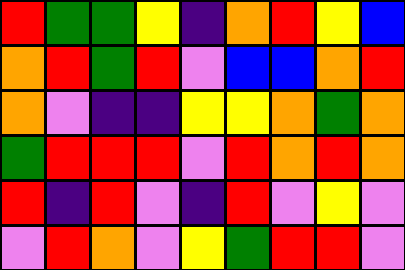[["red", "green", "green", "yellow", "indigo", "orange", "red", "yellow", "blue"], ["orange", "red", "green", "red", "violet", "blue", "blue", "orange", "red"], ["orange", "violet", "indigo", "indigo", "yellow", "yellow", "orange", "green", "orange"], ["green", "red", "red", "red", "violet", "red", "orange", "red", "orange"], ["red", "indigo", "red", "violet", "indigo", "red", "violet", "yellow", "violet"], ["violet", "red", "orange", "violet", "yellow", "green", "red", "red", "violet"]]